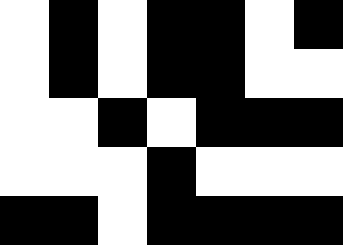[["white", "black", "white", "black", "black", "white", "black"], ["white", "black", "white", "black", "black", "white", "white"], ["white", "white", "black", "white", "black", "black", "black"], ["white", "white", "white", "black", "white", "white", "white"], ["black", "black", "white", "black", "black", "black", "black"]]